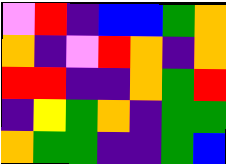[["violet", "red", "indigo", "blue", "blue", "green", "orange"], ["orange", "indigo", "violet", "red", "orange", "indigo", "orange"], ["red", "red", "indigo", "indigo", "orange", "green", "red"], ["indigo", "yellow", "green", "orange", "indigo", "green", "green"], ["orange", "green", "green", "indigo", "indigo", "green", "blue"]]